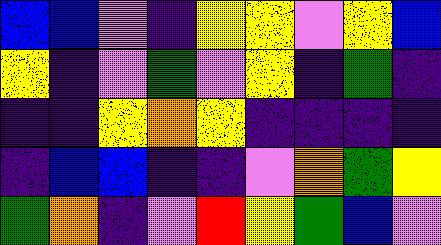[["blue", "blue", "violet", "indigo", "yellow", "yellow", "violet", "yellow", "blue"], ["yellow", "indigo", "violet", "green", "violet", "yellow", "indigo", "green", "indigo"], ["indigo", "indigo", "yellow", "orange", "yellow", "indigo", "indigo", "indigo", "indigo"], ["indigo", "blue", "blue", "indigo", "indigo", "violet", "orange", "green", "yellow"], ["green", "orange", "indigo", "violet", "red", "yellow", "green", "blue", "violet"]]